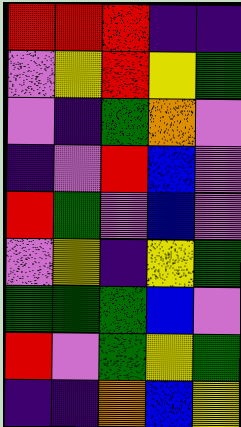[["red", "red", "red", "indigo", "indigo"], ["violet", "yellow", "red", "yellow", "green"], ["violet", "indigo", "green", "orange", "violet"], ["indigo", "violet", "red", "blue", "violet"], ["red", "green", "violet", "blue", "violet"], ["violet", "yellow", "indigo", "yellow", "green"], ["green", "green", "green", "blue", "violet"], ["red", "violet", "green", "yellow", "green"], ["indigo", "indigo", "orange", "blue", "yellow"]]